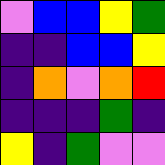[["violet", "blue", "blue", "yellow", "green"], ["indigo", "indigo", "blue", "blue", "yellow"], ["indigo", "orange", "violet", "orange", "red"], ["indigo", "indigo", "indigo", "green", "indigo"], ["yellow", "indigo", "green", "violet", "violet"]]